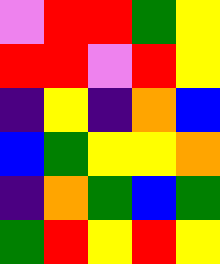[["violet", "red", "red", "green", "yellow"], ["red", "red", "violet", "red", "yellow"], ["indigo", "yellow", "indigo", "orange", "blue"], ["blue", "green", "yellow", "yellow", "orange"], ["indigo", "orange", "green", "blue", "green"], ["green", "red", "yellow", "red", "yellow"]]